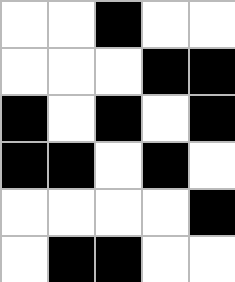[["white", "white", "black", "white", "white"], ["white", "white", "white", "black", "black"], ["black", "white", "black", "white", "black"], ["black", "black", "white", "black", "white"], ["white", "white", "white", "white", "black"], ["white", "black", "black", "white", "white"]]